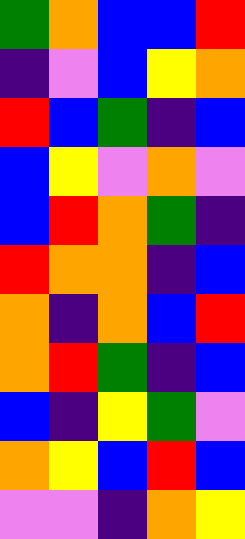[["green", "orange", "blue", "blue", "red"], ["indigo", "violet", "blue", "yellow", "orange"], ["red", "blue", "green", "indigo", "blue"], ["blue", "yellow", "violet", "orange", "violet"], ["blue", "red", "orange", "green", "indigo"], ["red", "orange", "orange", "indigo", "blue"], ["orange", "indigo", "orange", "blue", "red"], ["orange", "red", "green", "indigo", "blue"], ["blue", "indigo", "yellow", "green", "violet"], ["orange", "yellow", "blue", "red", "blue"], ["violet", "violet", "indigo", "orange", "yellow"]]